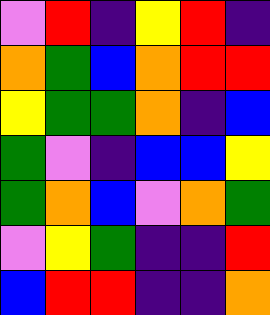[["violet", "red", "indigo", "yellow", "red", "indigo"], ["orange", "green", "blue", "orange", "red", "red"], ["yellow", "green", "green", "orange", "indigo", "blue"], ["green", "violet", "indigo", "blue", "blue", "yellow"], ["green", "orange", "blue", "violet", "orange", "green"], ["violet", "yellow", "green", "indigo", "indigo", "red"], ["blue", "red", "red", "indigo", "indigo", "orange"]]